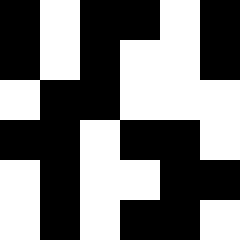[["black", "white", "black", "black", "white", "black"], ["black", "white", "black", "white", "white", "black"], ["white", "black", "black", "white", "white", "white"], ["black", "black", "white", "black", "black", "white"], ["white", "black", "white", "white", "black", "black"], ["white", "black", "white", "black", "black", "white"]]